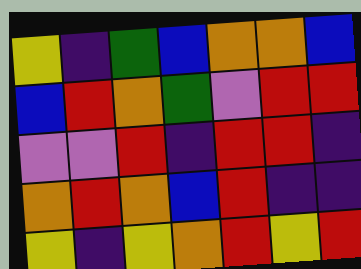[["yellow", "indigo", "green", "blue", "orange", "orange", "blue"], ["blue", "red", "orange", "green", "violet", "red", "red"], ["violet", "violet", "red", "indigo", "red", "red", "indigo"], ["orange", "red", "orange", "blue", "red", "indigo", "indigo"], ["yellow", "indigo", "yellow", "orange", "red", "yellow", "red"]]